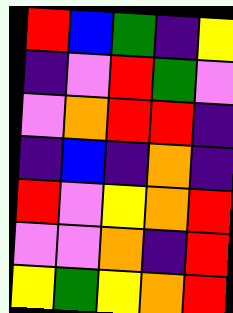[["red", "blue", "green", "indigo", "yellow"], ["indigo", "violet", "red", "green", "violet"], ["violet", "orange", "red", "red", "indigo"], ["indigo", "blue", "indigo", "orange", "indigo"], ["red", "violet", "yellow", "orange", "red"], ["violet", "violet", "orange", "indigo", "red"], ["yellow", "green", "yellow", "orange", "red"]]